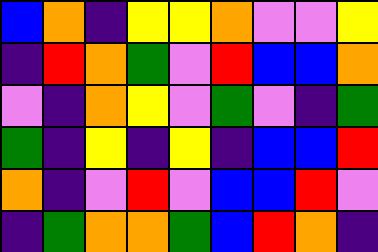[["blue", "orange", "indigo", "yellow", "yellow", "orange", "violet", "violet", "yellow"], ["indigo", "red", "orange", "green", "violet", "red", "blue", "blue", "orange"], ["violet", "indigo", "orange", "yellow", "violet", "green", "violet", "indigo", "green"], ["green", "indigo", "yellow", "indigo", "yellow", "indigo", "blue", "blue", "red"], ["orange", "indigo", "violet", "red", "violet", "blue", "blue", "red", "violet"], ["indigo", "green", "orange", "orange", "green", "blue", "red", "orange", "indigo"]]